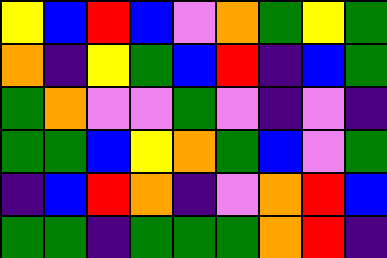[["yellow", "blue", "red", "blue", "violet", "orange", "green", "yellow", "green"], ["orange", "indigo", "yellow", "green", "blue", "red", "indigo", "blue", "green"], ["green", "orange", "violet", "violet", "green", "violet", "indigo", "violet", "indigo"], ["green", "green", "blue", "yellow", "orange", "green", "blue", "violet", "green"], ["indigo", "blue", "red", "orange", "indigo", "violet", "orange", "red", "blue"], ["green", "green", "indigo", "green", "green", "green", "orange", "red", "indigo"]]